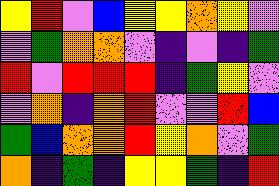[["yellow", "red", "violet", "blue", "yellow", "yellow", "orange", "yellow", "violet"], ["violet", "green", "orange", "orange", "violet", "indigo", "violet", "indigo", "green"], ["red", "violet", "red", "red", "red", "indigo", "green", "yellow", "violet"], ["violet", "orange", "indigo", "orange", "red", "violet", "violet", "red", "blue"], ["green", "blue", "orange", "orange", "red", "yellow", "orange", "violet", "green"], ["orange", "indigo", "green", "indigo", "yellow", "yellow", "green", "indigo", "red"]]